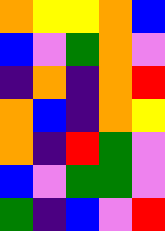[["orange", "yellow", "yellow", "orange", "blue"], ["blue", "violet", "green", "orange", "violet"], ["indigo", "orange", "indigo", "orange", "red"], ["orange", "blue", "indigo", "orange", "yellow"], ["orange", "indigo", "red", "green", "violet"], ["blue", "violet", "green", "green", "violet"], ["green", "indigo", "blue", "violet", "red"]]